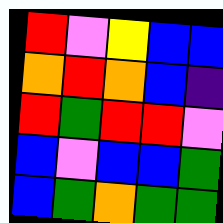[["red", "violet", "yellow", "blue", "blue"], ["orange", "red", "orange", "blue", "indigo"], ["red", "green", "red", "red", "violet"], ["blue", "violet", "blue", "blue", "green"], ["blue", "green", "orange", "green", "green"]]